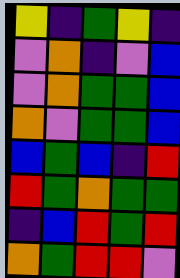[["yellow", "indigo", "green", "yellow", "indigo"], ["violet", "orange", "indigo", "violet", "blue"], ["violet", "orange", "green", "green", "blue"], ["orange", "violet", "green", "green", "blue"], ["blue", "green", "blue", "indigo", "red"], ["red", "green", "orange", "green", "green"], ["indigo", "blue", "red", "green", "red"], ["orange", "green", "red", "red", "violet"]]